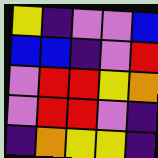[["yellow", "indigo", "violet", "violet", "blue"], ["blue", "blue", "indigo", "violet", "red"], ["violet", "red", "red", "yellow", "orange"], ["violet", "red", "red", "violet", "indigo"], ["indigo", "orange", "yellow", "yellow", "indigo"]]